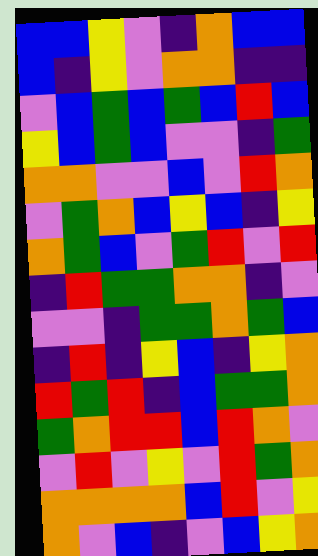[["blue", "blue", "yellow", "violet", "indigo", "orange", "blue", "blue"], ["blue", "indigo", "yellow", "violet", "orange", "orange", "indigo", "indigo"], ["violet", "blue", "green", "blue", "green", "blue", "red", "blue"], ["yellow", "blue", "green", "blue", "violet", "violet", "indigo", "green"], ["orange", "orange", "violet", "violet", "blue", "violet", "red", "orange"], ["violet", "green", "orange", "blue", "yellow", "blue", "indigo", "yellow"], ["orange", "green", "blue", "violet", "green", "red", "violet", "red"], ["indigo", "red", "green", "green", "orange", "orange", "indigo", "violet"], ["violet", "violet", "indigo", "green", "green", "orange", "green", "blue"], ["indigo", "red", "indigo", "yellow", "blue", "indigo", "yellow", "orange"], ["red", "green", "red", "indigo", "blue", "green", "green", "orange"], ["green", "orange", "red", "red", "blue", "red", "orange", "violet"], ["violet", "red", "violet", "yellow", "violet", "red", "green", "orange"], ["orange", "orange", "orange", "orange", "blue", "red", "violet", "yellow"], ["orange", "violet", "blue", "indigo", "violet", "blue", "yellow", "orange"]]